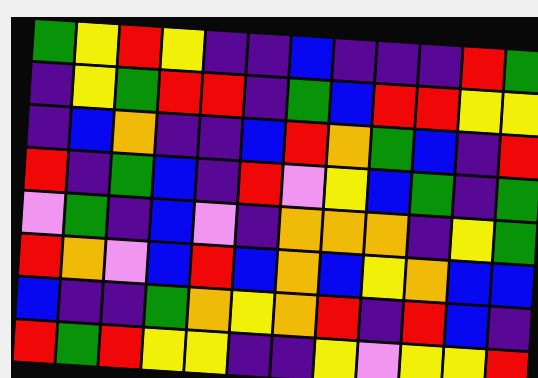[["green", "yellow", "red", "yellow", "indigo", "indigo", "blue", "indigo", "indigo", "indigo", "red", "green"], ["indigo", "yellow", "green", "red", "red", "indigo", "green", "blue", "red", "red", "yellow", "yellow"], ["indigo", "blue", "orange", "indigo", "indigo", "blue", "red", "orange", "green", "blue", "indigo", "red"], ["red", "indigo", "green", "blue", "indigo", "red", "violet", "yellow", "blue", "green", "indigo", "green"], ["violet", "green", "indigo", "blue", "violet", "indigo", "orange", "orange", "orange", "indigo", "yellow", "green"], ["red", "orange", "violet", "blue", "red", "blue", "orange", "blue", "yellow", "orange", "blue", "blue"], ["blue", "indigo", "indigo", "green", "orange", "yellow", "orange", "red", "indigo", "red", "blue", "indigo"], ["red", "green", "red", "yellow", "yellow", "indigo", "indigo", "yellow", "violet", "yellow", "yellow", "red"]]